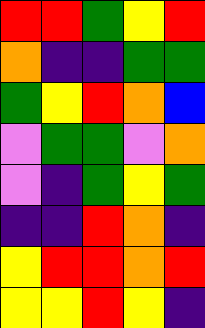[["red", "red", "green", "yellow", "red"], ["orange", "indigo", "indigo", "green", "green"], ["green", "yellow", "red", "orange", "blue"], ["violet", "green", "green", "violet", "orange"], ["violet", "indigo", "green", "yellow", "green"], ["indigo", "indigo", "red", "orange", "indigo"], ["yellow", "red", "red", "orange", "red"], ["yellow", "yellow", "red", "yellow", "indigo"]]